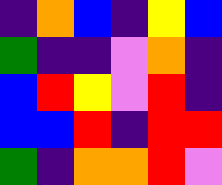[["indigo", "orange", "blue", "indigo", "yellow", "blue"], ["green", "indigo", "indigo", "violet", "orange", "indigo"], ["blue", "red", "yellow", "violet", "red", "indigo"], ["blue", "blue", "red", "indigo", "red", "red"], ["green", "indigo", "orange", "orange", "red", "violet"]]